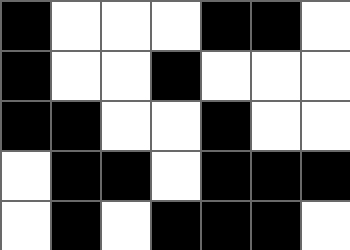[["black", "white", "white", "white", "black", "black", "white"], ["black", "white", "white", "black", "white", "white", "white"], ["black", "black", "white", "white", "black", "white", "white"], ["white", "black", "black", "white", "black", "black", "black"], ["white", "black", "white", "black", "black", "black", "white"]]